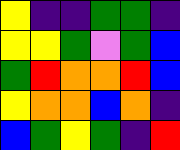[["yellow", "indigo", "indigo", "green", "green", "indigo"], ["yellow", "yellow", "green", "violet", "green", "blue"], ["green", "red", "orange", "orange", "red", "blue"], ["yellow", "orange", "orange", "blue", "orange", "indigo"], ["blue", "green", "yellow", "green", "indigo", "red"]]